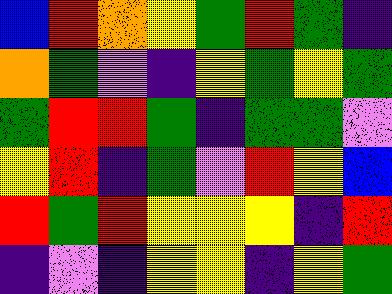[["blue", "red", "orange", "yellow", "green", "red", "green", "indigo"], ["orange", "green", "violet", "indigo", "yellow", "green", "yellow", "green"], ["green", "red", "red", "green", "indigo", "green", "green", "violet"], ["yellow", "red", "indigo", "green", "violet", "red", "yellow", "blue"], ["red", "green", "red", "yellow", "yellow", "yellow", "indigo", "red"], ["indigo", "violet", "indigo", "yellow", "yellow", "indigo", "yellow", "green"]]